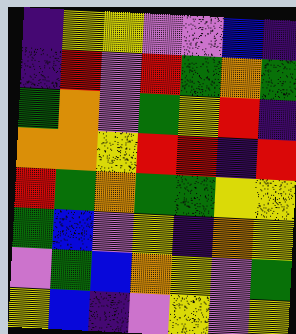[["indigo", "yellow", "yellow", "violet", "violet", "blue", "indigo"], ["indigo", "red", "violet", "red", "green", "orange", "green"], ["green", "orange", "violet", "green", "yellow", "red", "indigo"], ["orange", "orange", "yellow", "red", "red", "indigo", "red"], ["red", "green", "orange", "green", "green", "yellow", "yellow"], ["green", "blue", "violet", "yellow", "indigo", "orange", "yellow"], ["violet", "green", "blue", "orange", "yellow", "violet", "green"], ["yellow", "blue", "indigo", "violet", "yellow", "violet", "yellow"]]